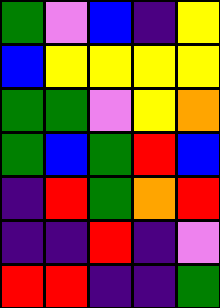[["green", "violet", "blue", "indigo", "yellow"], ["blue", "yellow", "yellow", "yellow", "yellow"], ["green", "green", "violet", "yellow", "orange"], ["green", "blue", "green", "red", "blue"], ["indigo", "red", "green", "orange", "red"], ["indigo", "indigo", "red", "indigo", "violet"], ["red", "red", "indigo", "indigo", "green"]]